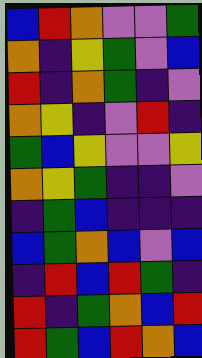[["blue", "red", "orange", "violet", "violet", "green"], ["orange", "indigo", "yellow", "green", "violet", "blue"], ["red", "indigo", "orange", "green", "indigo", "violet"], ["orange", "yellow", "indigo", "violet", "red", "indigo"], ["green", "blue", "yellow", "violet", "violet", "yellow"], ["orange", "yellow", "green", "indigo", "indigo", "violet"], ["indigo", "green", "blue", "indigo", "indigo", "indigo"], ["blue", "green", "orange", "blue", "violet", "blue"], ["indigo", "red", "blue", "red", "green", "indigo"], ["red", "indigo", "green", "orange", "blue", "red"], ["red", "green", "blue", "red", "orange", "blue"]]